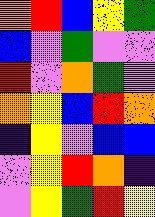[["orange", "red", "blue", "yellow", "green"], ["blue", "violet", "green", "violet", "violet"], ["red", "violet", "orange", "green", "violet"], ["orange", "yellow", "blue", "red", "orange"], ["indigo", "yellow", "violet", "blue", "blue"], ["violet", "yellow", "red", "orange", "indigo"], ["violet", "yellow", "green", "red", "yellow"]]